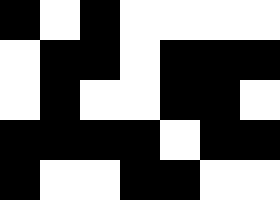[["black", "white", "black", "white", "white", "white", "white"], ["white", "black", "black", "white", "black", "black", "black"], ["white", "black", "white", "white", "black", "black", "white"], ["black", "black", "black", "black", "white", "black", "black"], ["black", "white", "white", "black", "black", "white", "white"]]